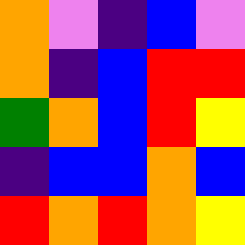[["orange", "violet", "indigo", "blue", "violet"], ["orange", "indigo", "blue", "red", "red"], ["green", "orange", "blue", "red", "yellow"], ["indigo", "blue", "blue", "orange", "blue"], ["red", "orange", "red", "orange", "yellow"]]